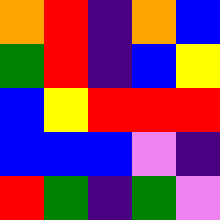[["orange", "red", "indigo", "orange", "blue"], ["green", "red", "indigo", "blue", "yellow"], ["blue", "yellow", "red", "red", "red"], ["blue", "blue", "blue", "violet", "indigo"], ["red", "green", "indigo", "green", "violet"]]